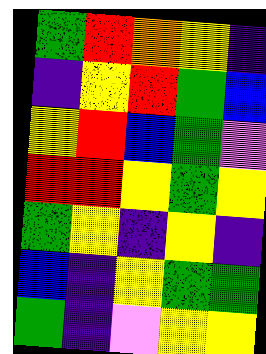[["green", "red", "orange", "yellow", "indigo"], ["indigo", "yellow", "red", "green", "blue"], ["yellow", "red", "blue", "green", "violet"], ["red", "red", "yellow", "green", "yellow"], ["green", "yellow", "indigo", "yellow", "indigo"], ["blue", "indigo", "yellow", "green", "green"], ["green", "indigo", "violet", "yellow", "yellow"]]